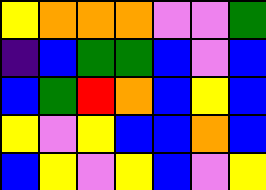[["yellow", "orange", "orange", "orange", "violet", "violet", "green"], ["indigo", "blue", "green", "green", "blue", "violet", "blue"], ["blue", "green", "red", "orange", "blue", "yellow", "blue"], ["yellow", "violet", "yellow", "blue", "blue", "orange", "blue"], ["blue", "yellow", "violet", "yellow", "blue", "violet", "yellow"]]